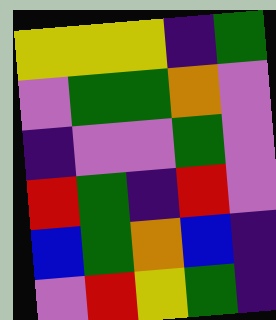[["yellow", "yellow", "yellow", "indigo", "green"], ["violet", "green", "green", "orange", "violet"], ["indigo", "violet", "violet", "green", "violet"], ["red", "green", "indigo", "red", "violet"], ["blue", "green", "orange", "blue", "indigo"], ["violet", "red", "yellow", "green", "indigo"]]